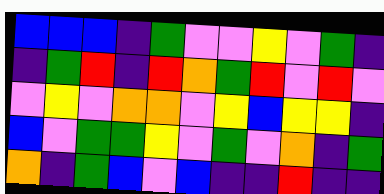[["blue", "blue", "blue", "indigo", "green", "violet", "violet", "yellow", "violet", "green", "indigo"], ["indigo", "green", "red", "indigo", "red", "orange", "green", "red", "violet", "red", "violet"], ["violet", "yellow", "violet", "orange", "orange", "violet", "yellow", "blue", "yellow", "yellow", "indigo"], ["blue", "violet", "green", "green", "yellow", "violet", "green", "violet", "orange", "indigo", "green"], ["orange", "indigo", "green", "blue", "violet", "blue", "indigo", "indigo", "red", "indigo", "indigo"]]